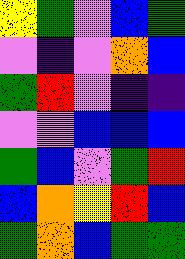[["yellow", "green", "violet", "blue", "green"], ["violet", "indigo", "violet", "orange", "blue"], ["green", "red", "violet", "indigo", "indigo"], ["violet", "violet", "blue", "blue", "blue"], ["green", "blue", "violet", "green", "red"], ["blue", "orange", "yellow", "red", "blue"], ["green", "orange", "blue", "green", "green"]]